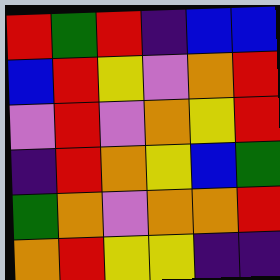[["red", "green", "red", "indigo", "blue", "blue"], ["blue", "red", "yellow", "violet", "orange", "red"], ["violet", "red", "violet", "orange", "yellow", "red"], ["indigo", "red", "orange", "yellow", "blue", "green"], ["green", "orange", "violet", "orange", "orange", "red"], ["orange", "red", "yellow", "yellow", "indigo", "indigo"]]